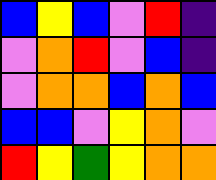[["blue", "yellow", "blue", "violet", "red", "indigo"], ["violet", "orange", "red", "violet", "blue", "indigo"], ["violet", "orange", "orange", "blue", "orange", "blue"], ["blue", "blue", "violet", "yellow", "orange", "violet"], ["red", "yellow", "green", "yellow", "orange", "orange"]]